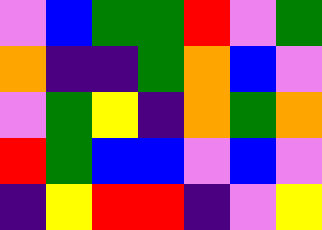[["violet", "blue", "green", "green", "red", "violet", "green"], ["orange", "indigo", "indigo", "green", "orange", "blue", "violet"], ["violet", "green", "yellow", "indigo", "orange", "green", "orange"], ["red", "green", "blue", "blue", "violet", "blue", "violet"], ["indigo", "yellow", "red", "red", "indigo", "violet", "yellow"]]